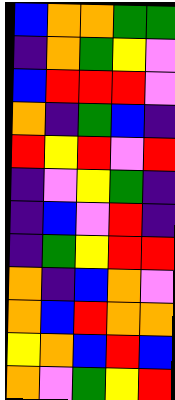[["blue", "orange", "orange", "green", "green"], ["indigo", "orange", "green", "yellow", "violet"], ["blue", "red", "red", "red", "violet"], ["orange", "indigo", "green", "blue", "indigo"], ["red", "yellow", "red", "violet", "red"], ["indigo", "violet", "yellow", "green", "indigo"], ["indigo", "blue", "violet", "red", "indigo"], ["indigo", "green", "yellow", "red", "red"], ["orange", "indigo", "blue", "orange", "violet"], ["orange", "blue", "red", "orange", "orange"], ["yellow", "orange", "blue", "red", "blue"], ["orange", "violet", "green", "yellow", "red"]]